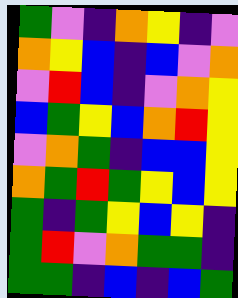[["green", "violet", "indigo", "orange", "yellow", "indigo", "violet"], ["orange", "yellow", "blue", "indigo", "blue", "violet", "orange"], ["violet", "red", "blue", "indigo", "violet", "orange", "yellow"], ["blue", "green", "yellow", "blue", "orange", "red", "yellow"], ["violet", "orange", "green", "indigo", "blue", "blue", "yellow"], ["orange", "green", "red", "green", "yellow", "blue", "yellow"], ["green", "indigo", "green", "yellow", "blue", "yellow", "indigo"], ["green", "red", "violet", "orange", "green", "green", "indigo"], ["green", "green", "indigo", "blue", "indigo", "blue", "green"]]